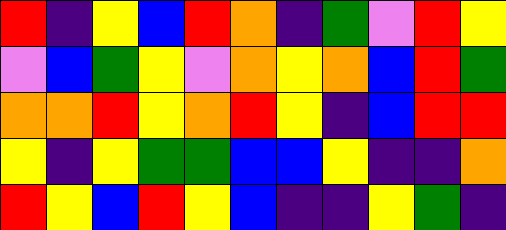[["red", "indigo", "yellow", "blue", "red", "orange", "indigo", "green", "violet", "red", "yellow"], ["violet", "blue", "green", "yellow", "violet", "orange", "yellow", "orange", "blue", "red", "green"], ["orange", "orange", "red", "yellow", "orange", "red", "yellow", "indigo", "blue", "red", "red"], ["yellow", "indigo", "yellow", "green", "green", "blue", "blue", "yellow", "indigo", "indigo", "orange"], ["red", "yellow", "blue", "red", "yellow", "blue", "indigo", "indigo", "yellow", "green", "indigo"]]